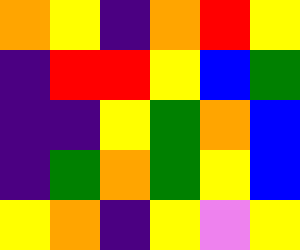[["orange", "yellow", "indigo", "orange", "red", "yellow"], ["indigo", "red", "red", "yellow", "blue", "green"], ["indigo", "indigo", "yellow", "green", "orange", "blue"], ["indigo", "green", "orange", "green", "yellow", "blue"], ["yellow", "orange", "indigo", "yellow", "violet", "yellow"]]